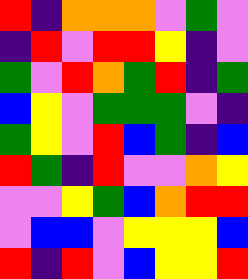[["red", "indigo", "orange", "orange", "orange", "violet", "green", "violet"], ["indigo", "red", "violet", "red", "red", "yellow", "indigo", "violet"], ["green", "violet", "red", "orange", "green", "red", "indigo", "green"], ["blue", "yellow", "violet", "green", "green", "green", "violet", "indigo"], ["green", "yellow", "violet", "red", "blue", "green", "indigo", "blue"], ["red", "green", "indigo", "red", "violet", "violet", "orange", "yellow"], ["violet", "violet", "yellow", "green", "blue", "orange", "red", "red"], ["violet", "blue", "blue", "violet", "yellow", "yellow", "yellow", "blue"], ["red", "indigo", "red", "violet", "blue", "yellow", "yellow", "red"]]